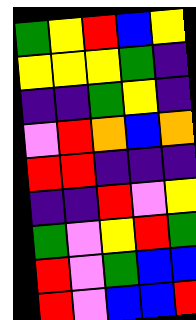[["green", "yellow", "red", "blue", "yellow"], ["yellow", "yellow", "yellow", "green", "indigo"], ["indigo", "indigo", "green", "yellow", "indigo"], ["violet", "red", "orange", "blue", "orange"], ["red", "red", "indigo", "indigo", "indigo"], ["indigo", "indigo", "red", "violet", "yellow"], ["green", "violet", "yellow", "red", "green"], ["red", "violet", "green", "blue", "blue"], ["red", "violet", "blue", "blue", "red"]]